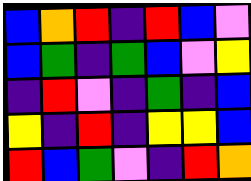[["blue", "orange", "red", "indigo", "red", "blue", "violet"], ["blue", "green", "indigo", "green", "blue", "violet", "yellow"], ["indigo", "red", "violet", "indigo", "green", "indigo", "blue"], ["yellow", "indigo", "red", "indigo", "yellow", "yellow", "blue"], ["red", "blue", "green", "violet", "indigo", "red", "orange"]]